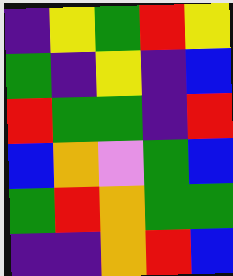[["indigo", "yellow", "green", "red", "yellow"], ["green", "indigo", "yellow", "indigo", "blue"], ["red", "green", "green", "indigo", "red"], ["blue", "orange", "violet", "green", "blue"], ["green", "red", "orange", "green", "green"], ["indigo", "indigo", "orange", "red", "blue"]]